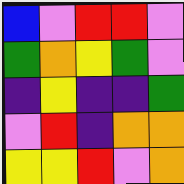[["blue", "violet", "red", "red", "violet"], ["green", "orange", "yellow", "green", "violet"], ["indigo", "yellow", "indigo", "indigo", "green"], ["violet", "red", "indigo", "orange", "orange"], ["yellow", "yellow", "red", "violet", "orange"]]